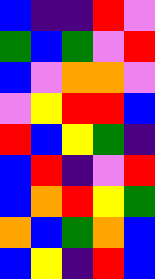[["blue", "indigo", "indigo", "red", "violet"], ["green", "blue", "green", "violet", "red"], ["blue", "violet", "orange", "orange", "violet"], ["violet", "yellow", "red", "red", "blue"], ["red", "blue", "yellow", "green", "indigo"], ["blue", "red", "indigo", "violet", "red"], ["blue", "orange", "red", "yellow", "green"], ["orange", "blue", "green", "orange", "blue"], ["blue", "yellow", "indigo", "red", "blue"]]